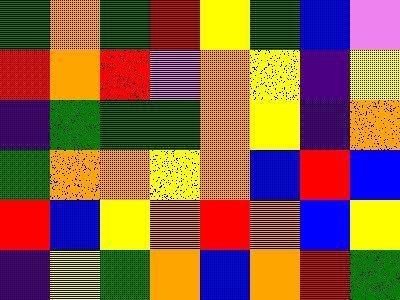[["green", "orange", "green", "red", "yellow", "green", "blue", "violet"], ["red", "orange", "red", "violet", "orange", "yellow", "indigo", "yellow"], ["indigo", "green", "green", "green", "orange", "yellow", "indigo", "orange"], ["green", "orange", "orange", "yellow", "orange", "blue", "red", "blue"], ["red", "blue", "yellow", "orange", "red", "orange", "blue", "yellow"], ["indigo", "yellow", "green", "orange", "blue", "orange", "red", "green"]]